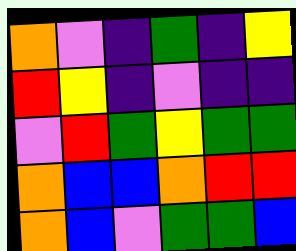[["orange", "violet", "indigo", "green", "indigo", "yellow"], ["red", "yellow", "indigo", "violet", "indigo", "indigo"], ["violet", "red", "green", "yellow", "green", "green"], ["orange", "blue", "blue", "orange", "red", "red"], ["orange", "blue", "violet", "green", "green", "blue"]]